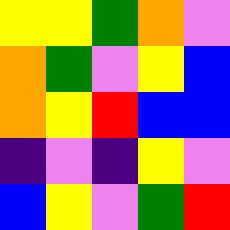[["yellow", "yellow", "green", "orange", "violet"], ["orange", "green", "violet", "yellow", "blue"], ["orange", "yellow", "red", "blue", "blue"], ["indigo", "violet", "indigo", "yellow", "violet"], ["blue", "yellow", "violet", "green", "red"]]